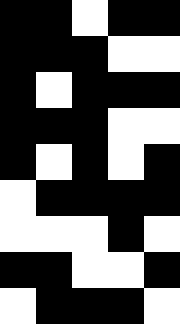[["black", "black", "white", "black", "black"], ["black", "black", "black", "white", "white"], ["black", "white", "black", "black", "black"], ["black", "black", "black", "white", "white"], ["black", "white", "black", "white", "black"], ["white", "black", "black", "black", "black"], ["white", "white", "white", "black", "white"], ["black", "black", "white", "white", "black"], ["white", "black", "black", "black", "white"]]